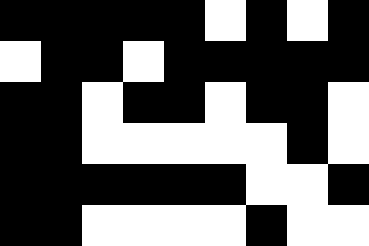[["black", "black", "black", "black", "black", "white", "black", "white", "black"], ["white", "black", "black", "white", "black", "black", "black", "black", "black"], ["black", "black", "white", "black", "black", "white", "black", "black", "white"], ["black", "black", "white", "white", "white", "white", "white", "black", "white"], ["black", "black", "black", "black", "black", "black", "white", "white", "black"], ["black", "black", "white", "white", "white", "white", "black", "white", "white"]]